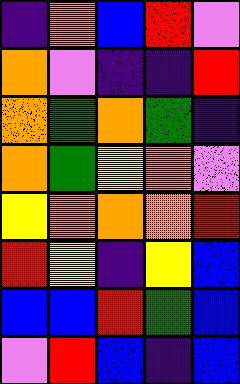[["indigo", "orange", "blue", "red", "violet"], ["orange", "violet", "indigo", "indigo", "red"], ["orange", "green", "orange", "green", "indigo"], ["orange", "green", "yellow", "orange", "violet"], ["yellow", "orange", "orange", "orange", "red"], ["red", "yellow", "indigo", "yellow", "blue"], ["blue", "blue", "red", "green", "blue"], ["violet", "red", "blue", "indigo", "blue"]]